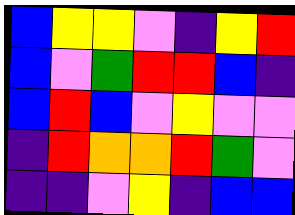[["blue", "yellow", "yellow", "violet", "indigo", "yellow", "red"], ["blue", "violet", "green", "red", "red", "blue", "indigo"], ["blue", "red", "blue", "violet", "yellow", "violet", "violet"], ["indigo", "red", "orange", "orange", "red", "green", "violet"], ["indigo", "indigo", "violet", "yellow", "indigo", "blue", "blue"]]